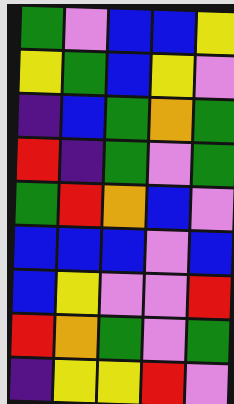[["green", "violet", "blue", "blue", "yellow"], ["yellow", "green", "blue", "yellow", "violet"], ["indigo", "blue", "green", "orange", "green"], ["red", "indigo", "green", "violet", "green"], ["green", "red", "orange", "blue", "violet"], ["blue", "blue", "blue", "violet", "blue"], ["blue", "yellow", "violet", "violet", "red"], ["red", "orange", "green", "violet", "green"], ["indigo", "yellow", "yellow", "red", "violet"]]